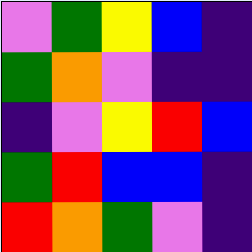[["violet", "green", "yellow", "blue", "indigo"], ["green", "orange", "violet", "indigo", "indigo"], ["indigo", "violet", "yellow", "red", "blue"], ["green", "red", "blue", "blue", "indigo"], ["red", "orange", "green", "violet", "indigo"]]